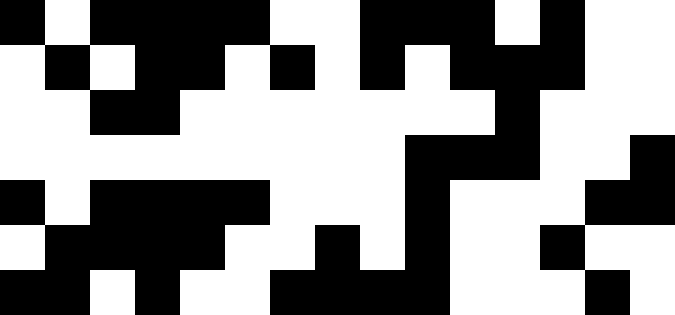[["black", "white", "black", "black", "black", "black", "white", "white", "black", "black", "black", "white", "black", "white", "white"], ["white", "black", "white", "black", "black", "white", "black", "white", "black", "white", "black", "black", "black", "white", "white"], ["white", "white", "black", "black", "white", "white", "white", "white", "white", "white", "white", "black", "white", "white", "white"], ["white", "white", "white", "white", "white", "white", "white", "white", "white", "black", "black", "black", "white", "white", "black"], ["black", "white", "black", "black", "black", "black", "white", "white", "white", "black", "white", "white", "white", "black", "black"], ["white", "black", "black", "black", "black", "white", "white", "black", "white", "black", "white", "white", "black", "white", "white"], ["black", "black", "white", "black", "white", "white", "black", "black", "black", "black", "white", "white", "white", "black", "white"]]